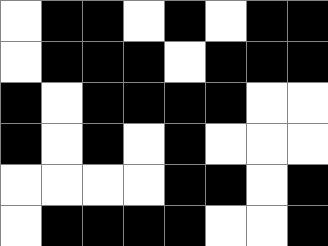[["white", "black", "black", "white", "black", "white", "black", "black"], ["white", "black", "black", "black", "white", "black", "black", "black"], ["black", "white", "black", "black", "black", "black", "white", "white"], ["black", "white", "black", "white", "black", "white", "white", "white"], ["white", "white", "white", "white", "black", "black", "white", "black"], ["white", "black", "black", "black", "black", "white", "white", "black"]]